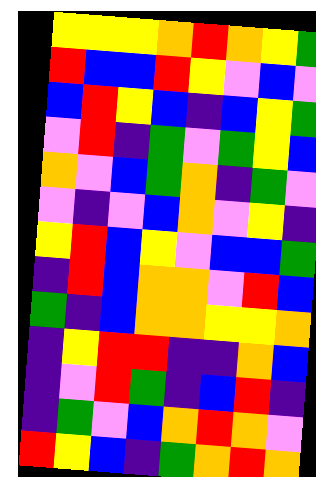[["yellow", "yellow", "yellow", "orange", "red", "orange", "yellow", "green"], ["red", "blue", "blue", "red", "yellow", "violet", "blue", "violet"], ["blue", "red", "yellow", "blue", "indigo", "blue", "yellow", "green"], ["violet", "red", "indigo", "green", "violet", "green", "yellow", "blue"], ["orange", "violet", "blue", "green", "orange", "indigo", "green", "violet"], ["violet", "indigo", "violet", "blue", "orange", "violet", "yellow", "indigo"], ["yellow", "red", "blue", "yellow", "violet", "blue", "blue", "green"], ["indigo", "red", "blue", "orange", "orange", "violet", "red", "blue"], ["green", "indigo", "blue", "orange", "orange", "yellow", "yellow", "orange"], ["indigo", "yellow", "red", "red", "indigo", "indigo", "orange", "blue"], ["indigo", "violet", "red", "green", "indigo", "blue", "red", "indigo"], ["indigo", "green", "violet", "blue", "orange", "red", "orange", "violet"], ["red", "yellow", "blue", "indigo", "green", "orange", "red", "orange"]]